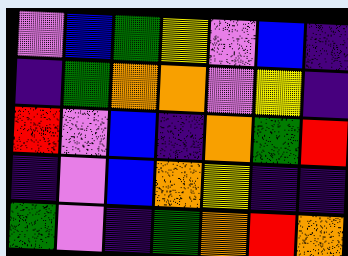[["violet", "blue", "green", "yellow", "violet", "blue", "indigo"], ["indigo", "green", "orange", "orange", "violet", "yellow", "indigo"], ["red", "violet", "blue", "indigo", "orange", "green", "red"], ["indigo", "violet", "blue", "orange", "yellow", "indigo", "indigo"], ["green", "violet", "indigo", "green", "orange", "red", "orange"]]